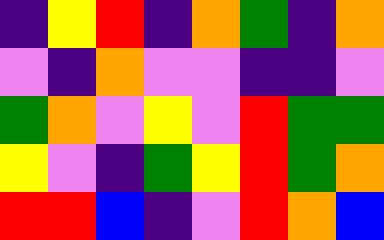[["indigo", "yellow", "red", "indigo", "orange", "green", "indigo", "orange"], ["violet", "indigo", "orange", "violet", "violet", "indigo", "indigo", "violet"], ["green", "orange", "violet", "yellow", "violet", "red", "green", "green"], ["yellow", "violet", "indigo", "green", "yellow", "red", "green", "orange"], ["red", "red", "blue", "indigo", "violet", "red", "orange", "blue"]]